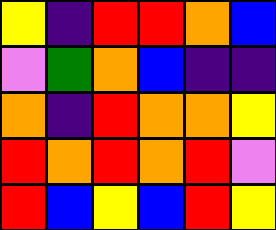[["yellow", "indigo", "red", "red", "orange", "blue"], ["violet", "green", "orange", "blue", "indigo", "indigo"], ["orange", "indigo", "red", "orange", "orange", "yellow"], ["red", "orange", "red", "orange", "red", "violet"], ["red", "blue", "yellow", "blue", "red", "yellow"]]